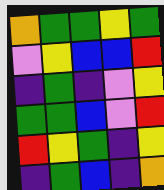[["orange", "green", "green", "yellow", "green"], ["violet", "yellow", "blue", "blue", "red"], ["indigo", "green", "indigo", "violet", "yellow"], ["green", "green", "blue", "violet", "red"], ["red", "yellow", "green", "indigo", "yellow"], ["indigo", "green", "blue", "indigo", "orange"]]